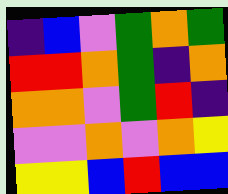[["indigo", "blue", "violet", "green", "orange", "green"], ["red", "red", "orange", "green", "indigo", "orange"], ["orange", "orange", "violet", "green", "red", "indigo"], ["violet", "violet", "orange", "violet", "orange", "yellow"], ["yellow", "yellow", "blue", "red", "blue", "blue"]]